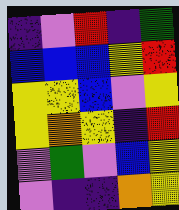[["indigo", "violet", "red", "indigo", "green"], ["blue", "blue", "blue", "yellow", "red"], ["yellow", "yellow", "blue", "violet", "yellow"], ["yellow", "orange", "yellow", "indigo", "red"], ["violet", "green", "violet", "blue", "yellow"], ["violet", "indigo", "indigo", "orange", "yellow"]]